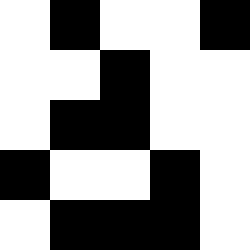[["white", "black", "white", "white", "black"], ["white", "white", "black", "white", "white"], ["white", "black", "black", "white", "white"], ["black", "white", "white", "black", "white"], ["white", "black", "black", "black", "white"]]